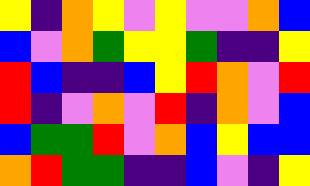[["yellow", "indigo", "orange", "yellow", "violet", "yellow", "violet", "violet", "orange", "blue"], ["blue", "violet", "orange", "green", "yellow", "yellow", "green", "indigo", "indigo", "yellow"], ["red", "blue", "indigo", "indigo", "blue", "yellow", "red", "orange", "violet", "red"], ["red", "indigo", "violet", "orange", "violet", "red", "indigo", "orange", "violet", "blue"], ["blue", "green", "green", "red", "violet", "orange", "blue", "yellow", "blue", "blue"], ["orange", "red", "green", "green", "indigo", "indigo", "blue", "violet", "indigo", "yellow"]]